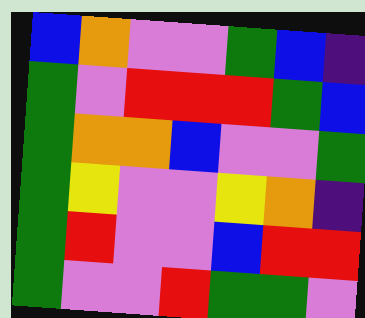[["blue", "orange", "violet", "violet", "green", "blue", "indigo"], ["green", "violet", "red", "red", "red", "green", "blue"], ["green", "orange", "orange", "blue", "violet", "violet", "green"], ["green", "yellow", "violet", "violet", "yellow", "orange", "indigo"], ["green", "red", "violet", "violet", "blue", "red", "red"], ["green", "violet", "violet", "red", "green", "green", "violet"]]